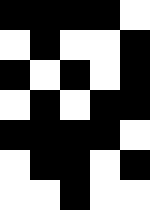[["black", "black", "black", "black", "white"], ["white", "black", "white", "white", "black"], ["black", "white", "black", "white", "black"], ["white", "black", "white", "black", "black"], ["black", "black", "black", "black", "white"], ["white", "black", "black", "white", "black"], ["white", "white", "black", "white", "white"]]